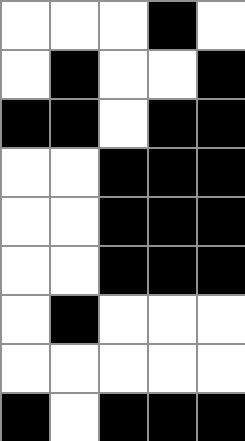[["white", "white", "white", "black", "white"], ["white", "black", "white", "white", "black"], ["black", "black", "white", "black", "black"], ["white", "white", "black", "black", "black"], ["white", "white", "black", "black", "black"], ["white", "white", "black", "black", "black"], ["white", "black", "white", "white", "white"], ["white", "white", "white", "white", "white"], ["black", "white", "black", "black", "black"]]